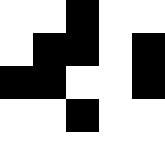[["white", "white", "black", "white", "white"], ["white", "black", "black", "white", "black"], ["black", "black", "white", "white", "black"], ["white", "white", "black", "white", "white"], ["white", "white", "white", "white", "white"]]